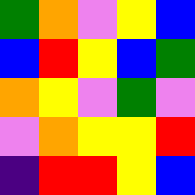[["green", "orange", "violet", "yellow", "blue"], ["blue", "red", "yellow", "blue", "green"], ["orange", "yellow", "violet", "green", "violet"], ["violet", "orange", "yellow", "yellow", "red"], ["indigo", "red", "red", "yellow", "blue"]]